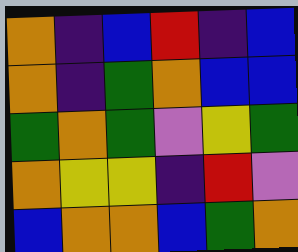[["orange", "indigo", "blue", "red", "indigo", "blue"], ["orange", "indigo", "green", "orange", "blue", "blue"], ["green", "orange", "green", "violet", "yellow", "green"], ["orange", "yellow", "yellow", "indigo", "red", "violet"], ["blue", "orange", "orange", "blue", "green", "orange"]]